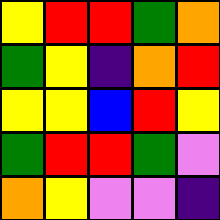[["yellow", "red", "red", "green", "orange"], ["green", "yellow", "indigo", "orange", "red"], ["yellow", "yellow", "blue", "red", "yellow"], ["green", "red", "red", "green", "violet"], ["orange", "yellow", "violet", "violet", "indigo"]]